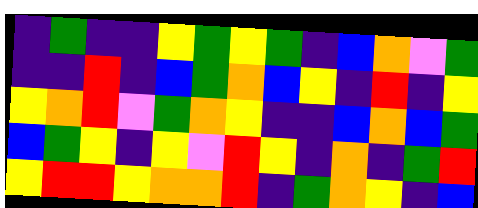[["indigo", "green", "indigo", "indigo", "yellow", "green", "yellow", "green", "indigo", "blue", "orange", "violet", "green"], ["indigo", "indigo", "red", "indigo", "blue", "green", "orange", "blue", "yellow", "indigo", "red", "indigo", "yellow"], ["yellow", "orange", "red", "violet", "green", "orange", "yellow", "indigo", "indigo", "blue", "orange", "blue", "green"], ["blue", "green", "yellow", "indigo", "yellow", "violet", "red", "yellow", "indigo", "orange", "indigo", "green", "red"], ["yellow", "red", "red", "yellow", "orange", "orange", "red", "indigo", "green", "orange", "yellow", "indigo", "blue"]]